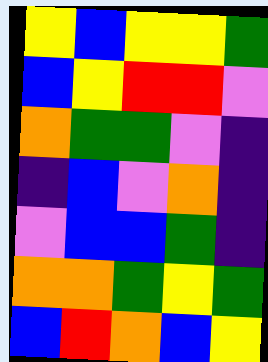[["yellow", "blue", "yellow", "yellow", "green"], ["blue", "yellow", "red", "red", "violet"], ["orange", "green", "green", "violet", "indigo"], ["indigo", "blue", "violet", "orange", "indigo"], ["violet", "blue", "blue", "green", "indigo"], ["orange", "orange", "green", "yellow", "green"], ["blue", "red", "orange", "blue", "yellow"]]